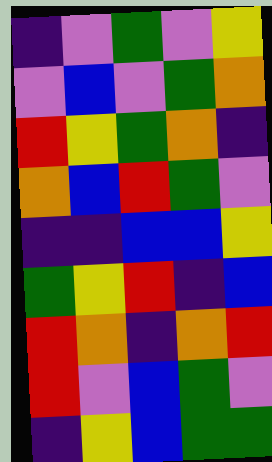[["indigo", "violet", "green", "violet", "yellow"], ["violet", "blue", "violet", "green", "orange"], ["red", "yellow", "green", "orange", "indigo"], ["orange", "blue", "red", "green", "violet"], ["indigo", "indigo", "blue", "blue", "yellow"], ["green", "yellow", "red", "indigo", "blue"], ["red", "orange", "indigo", "orange", "red"], ["red", "violet", "blue", "green", "violet"], ["indigo", "yellow", "blue", "green", "green"]]